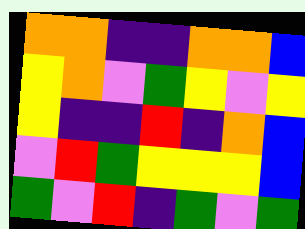[["orange", "orange", "indigo", "indigo", "orange", "orange", "blue"], ["yellow", "orange", "violet", "green", "yellow", "violet", "yellow"], ["yellow", "indigo", "indigo", "red", "indigo", "orange", "blue"], ["violet", "red", "green", "yellow", "yellow", "yellow", "blue"], ["green", "violet", "red", "indigo", "green", "violet", "green"]]